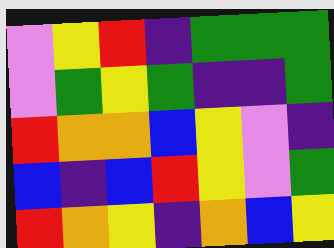[["violet", "yellow", "red", "indigo", "green", "green", "green"], ["violet", "green", "yellow", "green", "indigo", "indigo", "green"], ["red", "orange", "orange", "blue", "yellow", "violet", "indigo"], ["blue", "indigo", "blue", "red", "yellow", "violet", "green"], ["red", "orange", "yellow", "indigo", "orange", "blue", "yellow"]]